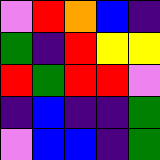[["violet", "red", "orange", "blue", "indigo"], ["green", "indigo", "red", "yellow", "yellow"], ["red", "green", "red", "red", "violet"], ["indigo", "blue", "indigo", "indigo", "green"], ["violet", "blue", "blue", "indigo", "green"]]